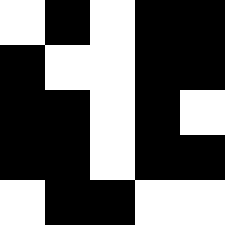[["white", "black", "white", "black", "black"], ["black", "white", "white", "black", "black"], ["black", "black", "white", "black", "white"], ["black", "black", "white", "black", "black"], ["white", "black", "black", "white", "white"]]